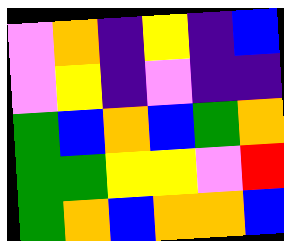[["violet", "orange", "indigo", "yellow", "indigo", "blue"], ["violet", "yellow", "indigo", "violet", "indigo", "indigo"], ["green", "blue", "orange", "blue", "green", "orange"], ["green", "green", "yellow", "yellow", "violet", "red"], ["green", "orange", "blue", "orange", "orange", "blue"]]